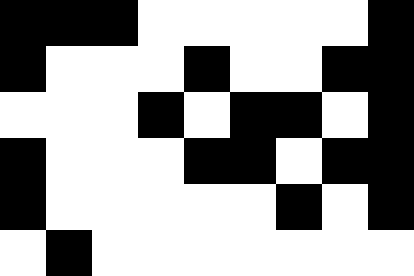[["black", "black", "black", "white", "white", "white", "white", "white", "black"], ["black", "white", "white", "white", "black", "white", "white", "black", "black"], ["white", "white", "white", "black", "white", "black", "black", "white", "black"], ["black", "white", "white", "white", "black", "black", "white", "black", "black"], ["black", "white", "white", "white", "white", "white", "black", "white", "black"], ["white", "black", "white", "white", "white", "white", "white", "white", "white"]]